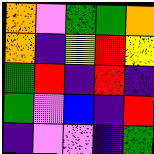[["orange", "violet", "green", "green", "orange"], ["orange", "indigo", "yellow", "red", "yellow"], ["green", "red", "indigo", "red", "indigo"], ["green", "violet", "blue", "indigo", "red"], ["indigo", "violet", "violet", "indigo", "green"]]